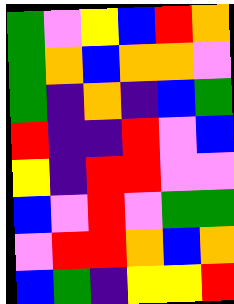[["green", "violet", "yellow", "blue", "red", "orange"], ["green", "orange", "blue", "orange", "orange", "violet"], ["green", "indigo", "orange", "indigo", "blue", "green"], ["red", "indigo", "indigo", "red", "violet", "blue"], ["yellow", "indigo", "red", "red", "violet", "violet"], ["blue", "violet", "red", "violet", "green", "green"], ["violet", "red", "red", "orange", "blue", "orange"], ["blue", "green", "indigo", "yellow", "yellow", "red"]]